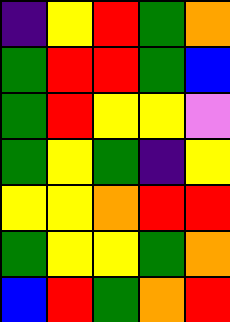[["indigo", "yellow", "red", "green", "orange"], ["green", "red", "red", "green", "blue"], ["green", "red", "yellow", "yellow", "violet"], ["green", "yellow", "green", "indigo", "yellow"], ["yellow", "yellow", "orange", "red", "red"], ["green", "yellow", "yellow", "green", "orange"], ["blue", "red", "green", "orange", "red"]]